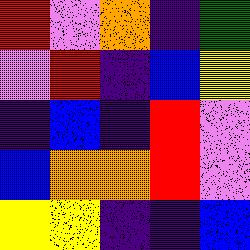[["red", "violet", "orange", "indigo", "green"], ["violet", "red", "indigo", "blue", "yellow"], ["indigo", "blue", "indigo", "red", "violet"], ["blue", "orange", "orange", "red", "violet"], ["yellow", "yellow", "indigo", "indigo", "blue"]]